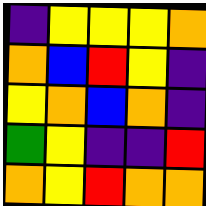[["indigo", "yellow", "yellow", "yellow", "orange"], ["orange", "blue", "red", "yellow", "indigo"], ["yellow", "orange", "blue", "orange", "indigo"], ["green", "yellow", "indigo", "indigo", "red"], ["orange", "yellow", "red", "orange", "orange"]]